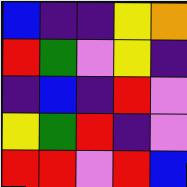[["blue", "indigo", "indigo", "yellow", "orange"], ["red", "green", "violet", "yellow", "indigo"], ["indigo", "blue", "indigo", "red", "violet"], ["yellow", "green", "red", "indigo", "violet"], ["red", "red", "violet", "red", "blue"]]